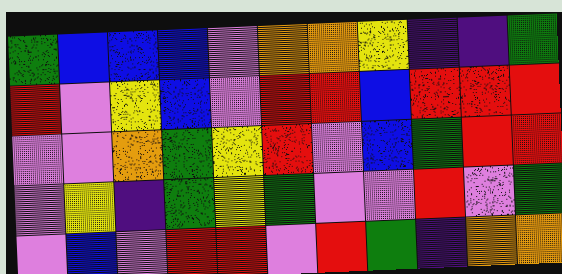[["green", "blue", "blue", "blue", "violet", "orange", "orange", "yellow", "indigo", "indigo", "green"], ["red", "violet", "yellow", "blue", "violet", "red", "red", "blue", "red", "red", "red"], ["violet", "violet", "orange", "green", "yellow", "red", "violet", "blue", "green", "red", "red"], ["violet", "yellow", "indigo", "green", "yellow", "green", "violet", "violet", "red", "violet", "green"], ["violet", "blue", "violet", "red", "red", "violet", "red", "green", "indigo", "orange", "orange"]]